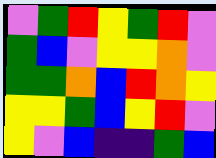[["violet", "green", "red", "yellow", "green", "red", "violet"], ["green", "blue", "violet", "yellow", "yellow", "orange", "violet"], ["green", "green", "orange", "blue", "red", "orange", "yellow"], ["yellow", "yellow", "green", "blue", "yellow", "red", "violet"], ["yellow", "violet", "blue", "indigo", "indigo", "green", "blue"]]